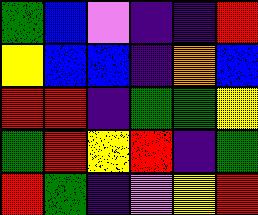[["green", "blue", "violet", "indigo", "indigo", "red"], ["yellow", "blue", "blue", "indigo", "orange", "blue"], ["red", "red", "indigo", "green", "green", "yellow"], ["green", "red", "yellow", "red", "indigo", "green"], ["red", "green", "indigo", "violet", "yellow", "red"]]